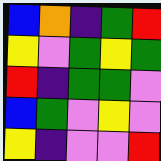[["blue", "orange", "indigo", "green", "red"], ["yellow", "violet", "green", "yellow", "green"], ["red", "indigo", "green", "green", "violet"], ["blue", "green", "violet", "yellow", "violet"], ["yellow", "indigo", "violet", "violet", "red"]]